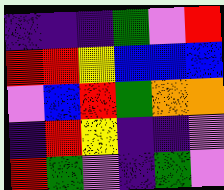[["indigo", "indigo", "indigo", "green", "violet", "red"], ["red", "red", "yellow", "blue", "blue", "blue"], ["violet", "blue", "red", "green", "orange", "orange"], ["indigo", "red", "yellow", "indigo", "indigo", "violet"], ["red", "green", "violet", "indigo", "green", "violet"]]